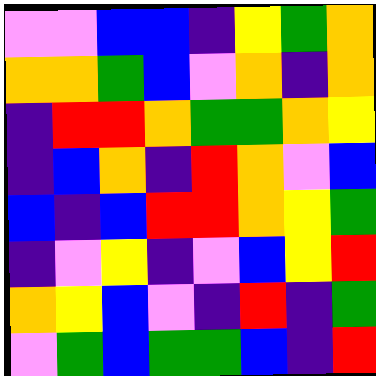[["violet", "violet", "blue", "blue", "indigo", "yellow", "green", "orange"], ["orange", "orange", "green", "blue", "violet", "orange", "indigo", "orange"], ["indigo", "red", "red", "orange", "green", "green", "orange", "yellow"], ["indigo", "blue", "orange", "indigo", "red", "orange", "violet", "blue"], ["blue", "indigo", "blue", "red", "red", "orange", "yellow", "green"], ["indigo", "violet", "yellow", "indigo", "violet", "blue", "yellow", "red"], ["orange", "yellow", "blue", "violet", "indigo", "red", "indigo", "green"], ["violet", "green", "blue", "green", "green", "blue", "indigo", "red"]]